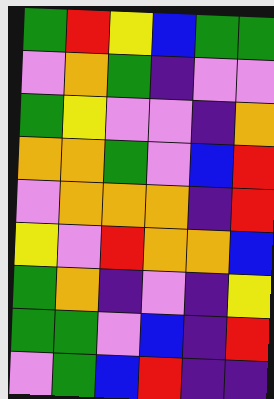[["green", "red", "yellow", "blue", "green", "green"], ["violet", "orange", "green", "indigo", "violet", "violet"], ["green", "yellow", "violet", "violet", "indigo", "orange"], ["orange", "orange", "green", "violet", "blue", "red"], ["violet", "orange", "orange", "orange", "indigo", "red"], ["yellow", "violet", "red", "orange", "orange", "blue"], ["green", "orange", "indigo", "violet", "indigo", "yellow"], ["green", "green", "violet", "blue", "indigo", "red"], ["violet", "green", "blue", "red", "indigo", "indigo"]]